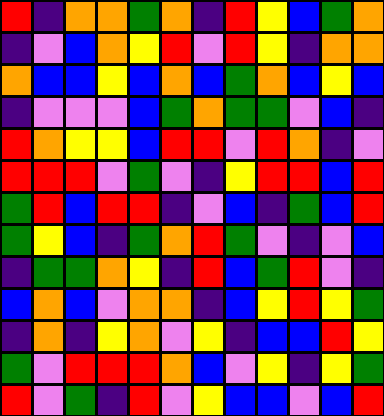[["red", "indigo", "orange", "orange", "green", "orange", "indigo", "red", "yellow", "blue", "green", "orange"], ["indigo", "violet", "blue", "orange", "yellow", "red", "violet", "red", "yellow", "indigo", "orange", "orange"], ["orange", "blue", "blue", "yellow", "blue", "orange", "blue", "green", "orange", "blue", "yellow", "blue"], ["indigo", "violet", "violet", "violet", "blue", "green", "orange", "green", "green", "violet", "blue", "indigo"], ["red", "orange", "yellow", "yellow", "blue", "red", "red", "violet", "red", "orange", "indigo", "violet"], ["red", "red", "red", "violet", "green", "violet", "indigo", "yellow", "red", "red", "blue", "red"], ["green", "red", "blue", "red", "red", "indigo", "violet", "blue", "indigo", "green", "blue", "red"], ["green", "yellow", "blue", "indigo", "green", "orange", "red", "green", "violet", "indigo", "violet", "blue"], ["indigo", "green", "green", "orange", "yellow", "indigo", "red", "blue", "green", "red", "violet", "indigo"], ["blue", "orange", "blue", "violet", "orange", "orange", "indigo", "blue", "yellow", "red", "yellow", "green"], ["indigo", "orange", "indigo", "yellow", "orange", "violet", "yellow", "indigo", "blue", "blue", "red", "yellow"], ["green", "violet", "red", "red", "red", "orange", "blue", "violet", "yellow", "indigo", "yellow", "green"], ["red", "violet", "green", "indigo", "red", "violet", "yellow", "blue", "blue", "violet", "blue", "red"]]